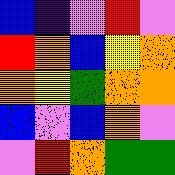[["blue", "indigo", "violet", "red", "violet"], ["red", "orange", "blue", "yellow", "orange"], ["orange", "yellow", "green", "orange", "orange"], ["blue", "violet", "blue", "orange", "violet"], ["violet", "red", "orange", "green", "green"]]